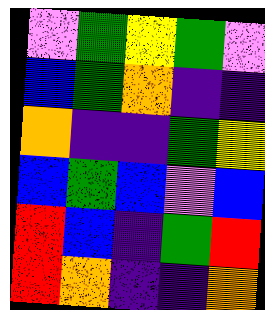[["violet", "green", "yellow", "green", "violet"], ["blue", "green", "orange", "indigo", "indigo"], ["orange", "indigo", "indigo", "green", "yellow"], ["blue", "green", "blue", "violet", "blue"], ["red", "blue", "indigo", "green", "red"], ["red", "orange", "indigo", "indigo", "orange"]]